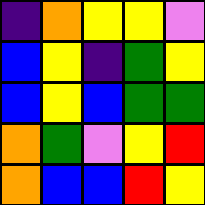[["indigo", "orange", "yellow", "yellow", "violet"], ["blue", "yellow", "indigo", "green", "yellow"], ["blue", "yellow", "blue", "green", "green"], ["orange", "green", "violet", "yellow", "red"], ["orange", "blue", "blue", "red", "yellow"]]